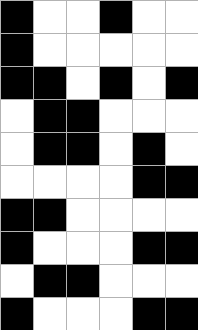[["black", "white", "white", "black", "white", "white"], ["black", "white", "white", "white", "white", "white"], ["black", "black", "white", "black", "white", "black"], ["white", "black", "black", "white", "white", "white"], ["white", "black", "black", "white", "black", "white"], ["white", "white", "white", "white", "black", "black"], ["black", "black", "white", "white", "white", "white"], ["black", "white", "white", "white", "black", "black"], ["white", "black", "black", "white", "white", "white"], ["black", "white", "white", "white", "black", "black"]]